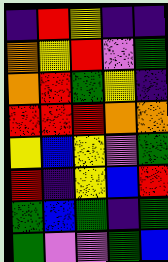[["indigo", "red", "yellow", "indigo", "indigo"], ["orange", "yellow", "red", "violet", "green"], ["orange", "red", "green", "yellow", "indigo"], ["red", "red", "red", "orange", "orange"], ["yellow", "blue", "yellow", "violet", "green"], ["red", "indigo", "yellow", "blue", "red"], ["green", "blue", "green", "indigo", "green"], ["green", "violet", "violet", "green", "blue"]]